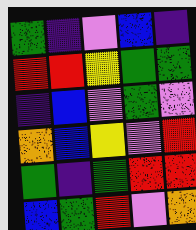[["green", "indigo", "violet", "blue", "indigo"], ["red", "red", "yellow", "green", "green"], ["indigo", "blue", "violet", "green", "violet"], ["orange", "blue", "yellow", "violet", "red"], ["green", "indigo", "green", "red", "red"], ["blue", "green", "red", "violet", "orange"]]